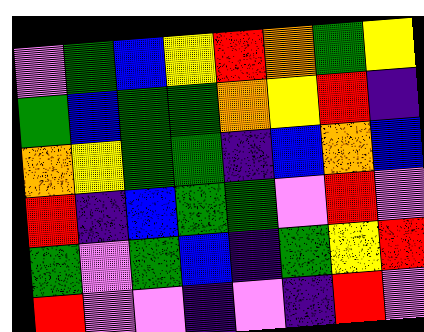[["violet", "green", "blue", "yellow", "red", "orange", "green", "yellow"], ["green", "blue", "green", "green", "orange", "yellow", "red", "indigo"], ["orange", "yellow", "green", "green", "indigo", "blue", "orange", "blue"], ["red", "indigo", "blue", "green", "green", "violet", "red", "violet"], ["green", "violet", "green", "blue", "indigo", "green", "yellow", "red"], ["red", "violet", "violet", "indigo", "violet", "indigo", "red", "violet"]]